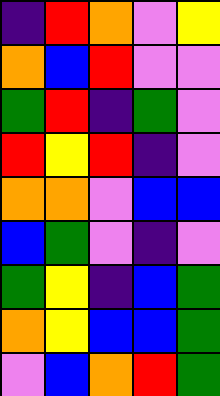[["indigo", "red", "orange", "violet", "yellow"], ["orange", "blue", "red", "violet", "violet"], ["green", "red", "indigo", "green", "violet"], ["red", "yellow", "red", "indigo", "violet"], ["orange", "orange", "violet", "blue", "blue"], ["blue", "green", "violet", "indigo", "violet"], ["green", "yellow", "indigo", "blue", "green"], ["orange", "yellow", "blue", "blue", "green"], ["violet", "blue", "orange", "red", "green"]]